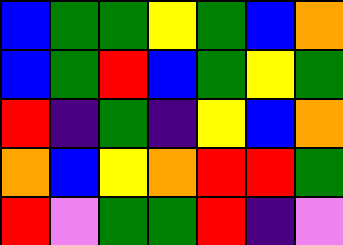[["blue", "green", "green", "yellow", "green", "blue", "orange"], ["blue", "green", "red", "blue", "green", "yellow", "green"], ["red", "indigo", "green", "indigo", "yellow", "blue", "orange"], ["orange", "blue", "yellow", "orange", "red", "red", "green"], ["red", "violet", "green", "green", "red", "indigo", "violet"]]